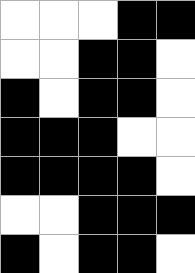[["white", "white", "white", "black", "black"], ["white", "white", "black", "black", "white"], ["black", "white", "black", "black", "white"], ["black", "black", "black", "white", "white"], ["black", "black", "black", "black", "white"], ["white", "white", "black", "black", "black"], ["black", "white", "black", "black", "white"]]